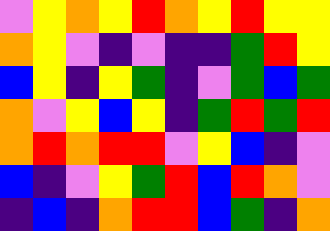[["violet", "yellow", "orange", "yellow", "red", "orange", "yellow", "red", "yellow", "yellow"], ["orange", "yellow", "violet", "indigo", "violet", "indigo", "indigo", "green", "red", "yellow"], ["blue", "yellow", "indigo", "yellow", "green", "indigo", "violet", "green", "blue", "green"], ["orange", "violet", "yellow", "blue", "yellow", "indigo", "green", "red", "green", "red"], ["orange", "red", "orange", "red", "red", "violet", "yellow", "blue", "indigo", "violet"], ["blue", "indigo", "violet", "yellow", "green", "red", "blue", "red", "orange", "violet"], ["indigo", "blue", "indigo", "orange", "red", "red", "blue", "green", "indigo", "orange"]]